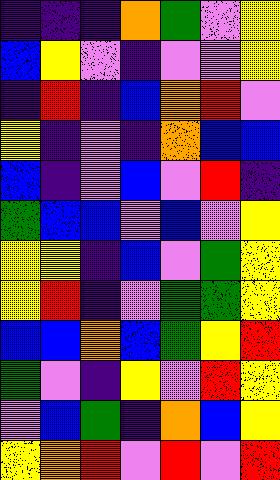[["indigo", "indigo", "indigo", "orange", "green", "violet", "yellow"], ["blue", "yellow", "violet", "indigo", "violet", "violet", "yellow"], ["indigo", "red", "indigo", "blue", "orange", "red", "violet"], ["yellow", "indigo", "violet", "indigo", "orange", "blue", "blue"], ["blue", "indigo", "violet", "blue", "violet", "red", "indigo"], ["green", "blue", "blue", "violet", "blue", "violet", "yellow"], ["yellow", "yellow", "indigo", "blue", "violet", "green", "yellow"], ["yellow", "red", "indigo", "violet", "green", "green", "yellow"], ["blue", "blue", "orange", "blue", "green", "yellow", "red"], ["green", "violet", "indigo", "yellow", "violet", "red", "yellow"], ["violet", "blue", "green", "indigo", "orange", "blue", "yellow"], ["yellow", "orange", "red", "violet", "red", "violet", "red"]]